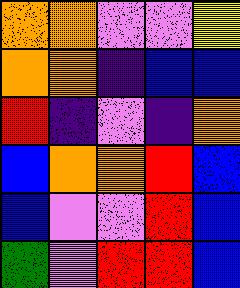[["orange", "orange", "violet", "violet", "yellow"], ["orange", "orange", "indigo", "blue", "blue"], ["red", "indigo", "violet", "indigo", "orange"], ["blue", "orange", "orange", "red", "blue"], ["blue", "violet", "violet", "red", "blue"], ["green", "violet", "red", "red", "blue"]]